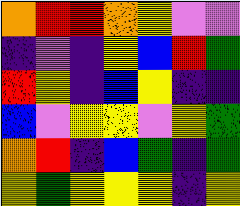[["orange", "red", "red", "orange", "yellow", "violet", "violet"], ["indigo", "violet", "indigo", "yellow", "blue", "red", "green"], ["red", "yellow", "indigo", "blue", "yellow", "indigo", "indigo"], ["blue", "violet", "yellow", "yellow", "violet", "yellow", "green"], ["orange", "red", "indigo", "blue", "green", "indigo", "green"], ["yellow", "green", "yellow", "yellow", "yellow", "indigo", "yellow"]]